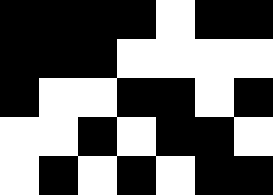[["black", "black", "black", "black", "white", "black", "black"], ["black", "black", "black", "white", "white", "white", "white"], ["black", "white", "white", "black", "black", "white", "black"], ["white", "white", "black", "white", "black", "black", "white"], ["white", "black", "white", "black", "white", "black", "black"]]